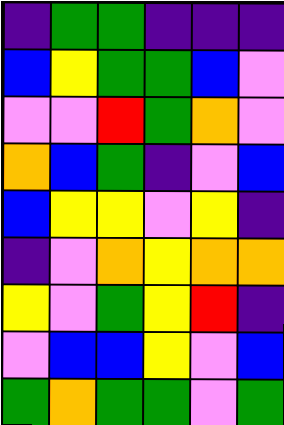[["indigo", "green", "green", "indigo", "indigo", "indigo"], ["blue", "yellow", "green", "green", "blue", "violet"], ["violet", "violet", "red", "green", "orange", "violet"], ["orange", "blue", "green", "indigo", "violet", "blue"], ["blue", "yellow", "yellow", "violet", "yellow", "indigo"], ["indigo", "violet", "orange", "yellow", "orange", "orange"], ["yellow", "violet", "green", "yellow", "red", "indigo"], ["violet", "blue", "blue", "yellow", "violet", "blue"], ["green", "orange", "green", "green", "violet", "green"]]